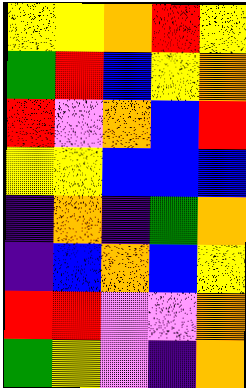[["yellow", "yellow", "orange", "red", "yellow"], ["green", "red", "blue", "yellow", "orange"], ["red", "violet", "orange", "blue", "red"], ["yellow", "yellow", "blue", "blue", "blue"], ["indigo", "orange", "indigo", "green", "orange"], ["indigo", "blue", "orange", "blue", "yellow"], ["red", "red", "violet", "violet", "orange"], ["green", "yellow", "violet", "indigo", "orange"]]